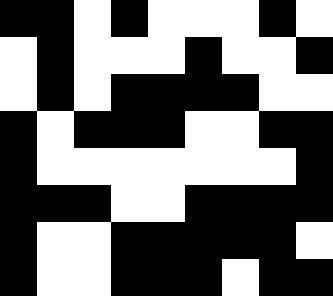[["black", "black", "white", "black", "white", "white", "white", "black", "white"], ["white", "black", "white", "white", "white", "black", "white", "white", "black"], ["white", "black", "white", "black", "black", "black", "black", "white", "white"], ["black", "white", "black", "black", "black", "white", "white", "black", "black"], ["black", "white", "white", "white", "white", "white", "white", "white", "black"], ["black", "black", "black", "white", "white", "black", "black", "black", "black"], ["black", "white", "white", "black", "black", "black", "black", "black", "white"], ["black", "white", "white", "black", "black", "black", "white", "black", "black"]]